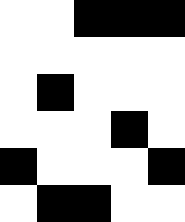[["white", "white", "black", "black", "black"], ["white", "white", "white", "white", "white"], ["white", "black", "white", "white", "white"], ["white", "white", "white", "black", "white"], ["black", "white", "white", "white", "black"], ["white", "black", "black", "white", "white"]]